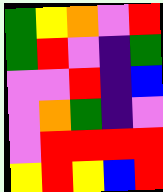[["green", "yellow", "orange", "violet", "red"], ["green", "red", "violet", "indigo", "green"], ["violet", "violet", "red", "indigo", "blue"], ["violet", "orange", "green", "indigo", "violet"], ["violet", "red", "red", "red", "red"], ["yellow", "red", "yellow", "blue", "red"]]